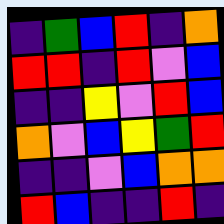[["indigo", "green", "blue", "red", "indigo", "orange"], ["red", "red", "indigo", "red", "violet", "blue"], ["indigo", "indigo", "yellow", "violet", "red", "blue"], ["orange", "violet", "blue", "yellow", "green", "red"], ["indigo", "indigo", "violet", "blue", "orange", "orange"], ["red", "blue", "indigo", "indigo", "red", "indigo"]]